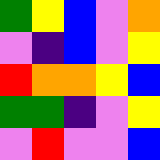[["green", "yellow", "blue", "violet", "orange"], ["violet", "indigo", "blue", "violet", "yellow"], ["red", "orange", "orange", "yellow", "blue"], ["green", "green", "indigo", "violet", "yellow"], ["violet", "red", "violet", "violet", "blue"]]